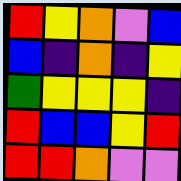[["red", "yellow", "orange", "violet", "blue"], ["blue", "indigo", "orange", "indigo", "yellow"], ["green", "yellow", "yellow", "yellow", "indigo"], ["red", "blue", "blue", "yellow", "red"], ["red", "red", "orange", "violet", "violet"]]